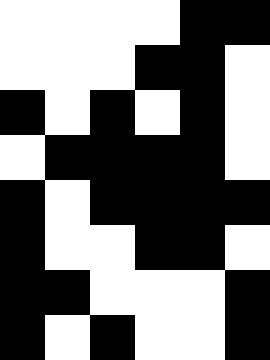[["white", "white", "white", "white", "black", "black"], ["white", "white", "white", "black", "black", "white"], ["black", "white", "black", "white", "black", "white"], ["white", "black", "black", "black", "black", "white"], ["black", "white", "black", "black", "black", "black"], ["black", "white", "white", "black", "black", "white"], ["black", "black", "white", "white", "white", "black"], ["black", "white", "black", "white", "white", "black"]]